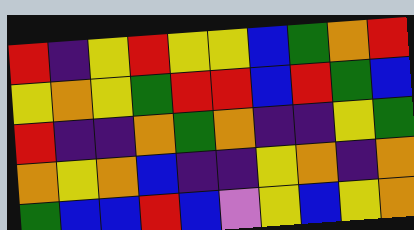[["red", "indigo", "yellow", "red", "yellow", "yellow", "blue", "green", "orange", "red"], ["yellow", "orange", "yellow", "green", "red", "red", "blue", "red", "green", "blue"], ["red", "indigo", "indigo", "orange", "green", "orange", "indigo", "indigo", "yellow", "green"], ["orange", "yellow", "orange", "blue", "indigo", "indigo", "yellow", "orange", "indigo", "orange"], ["green", "blue", "blue", "red", "blue", "violet", "yellow", "blue", "yellow", "orange"]]